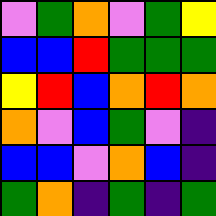[["violet", "green", "orange", "violet", "green", "yellow"], ["blue", "blue", "red", "green", "green", "green"], ["yellow", "red", "blue", "orange", "red", "orange"], ["orange", "violet", "blue", "green", "violet", "indigo"], ["blue", "blue", "violet", "orange", "blue", "indigo"], ["green", "orange", "indigo", "green", "indigo", "green"]]